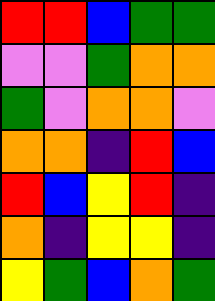[["red", "red", "blue", "green", "green"], ["violet", "violet", "green", "orange", "orange"], ["green", "violet", "orange", "orange", "violet"], ["orange", "orange", "indigo", "red", "blue"], ["red", "blue", "yellow", "red", "indigo"], ["orange", "indigo", "yellow", "yellow", "indigo"], ["yellow", "green", "blue", "orange", "green"]]